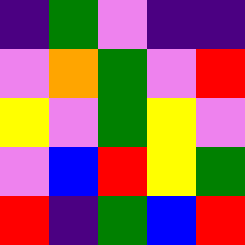[["indigo", "green", "violet", "indigo", "indigo"], ["violet", "orange", "green", "violet", "red"], ["yellow", "violet", "green", "yellow", "violet"], ["violet", "blue", "red", "yellow", "green"], ["red", "indigo", "green", "blue", "red"]]